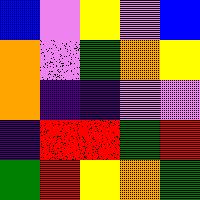[["blue", "violet", "yellow", "violet", "blue"], ["orange", "violet", "green", "orange", "yellow"], ["orange", "indigo", "indigo", "violet", "violet"], ["indigo", "red", "red", "green", "red"], ["green", "red", "yellow", "orange", "green"]]